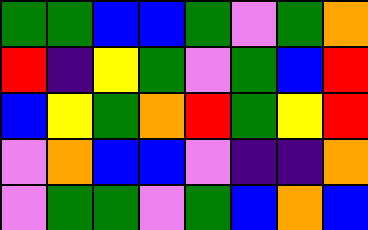[["green", "green", "blue", "blue", "green", "violet", "green", "orange"], ["red", "indigo", "yellow", "green", "violet", "green", "blue", "red"], ["blue", "yellow", "green", "orange", "red", "green", "yellow", "red"], ["violet", "orange", "blue", "blue", "violet", "indigo", "indigo", "orange"], ["violet", "green", "green", "violet", "green", "blue", "orange", "blue"]]